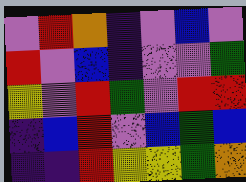[["violet", "red", "orange", "indigo", "violet", "blue", "violet"], ["red", "violet", "blue", "indigo", "violet", "violet", "green"], ["yellow", "violet", "red", "green", "violet", "red", "red"], ["indigo", "blue", "red", "violet", "blue", "green", "blue"], ["indigo", "indigo", "red", "yellow", "yellow", "green", "orange"]]